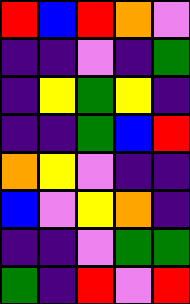[["red", "blue", "red", "orange", "violet"], ["indigo", "indigo", "violet", "indigo", "green"], ["indigo", "yellow", "green", "yellow", "indigo"], ["indigo", "indigo", "green", "blue", "red"], ["orange", "yellow", "violet", "indigo", "indigo"], ["blue", "violet", "yellow", "orange", "indigo"], ["indigo", "indigo", "violet", "green", "green"], ["green", "indigo", "red", "violet", "red"]]